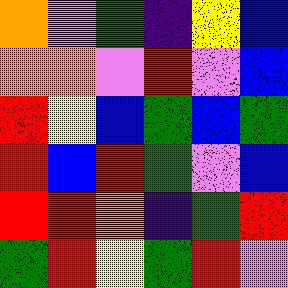[["orange", "violet", "green", "indigo", "yellow", "blue"], ["orange", "orange", "violet", "red", "violet", "blue"], ["red", "yellow", "blue", "green", "blue", "green"], ["red", "blue", "red", "green", "violet", "blue"], ["red", "red", "orange", "indigo", "green", "red"], ["green", "red", "yellow", "green", "red", "violet"]]